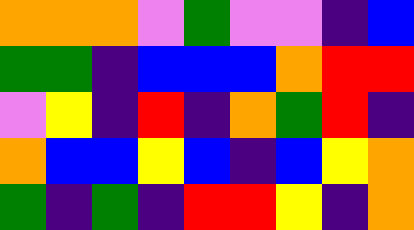[["orange", "orange", "orange", "violet", "green", "violet", "violet", "indigo", "blue"], ["green", "green", "indigo", "blue", "blue", "blue", "orange", "red", "red"], ["violet", "yellow", "indigo", "red", "indigo", "orange", "green", "red", "indigo"], ["orange", "blue", "blue", "yellow", "blue", "indigo", "blue", "yellow", "orange"], ["green", "indigo", "green", "indigo", "red", "red", "yellow", "indigo", "orange"]]